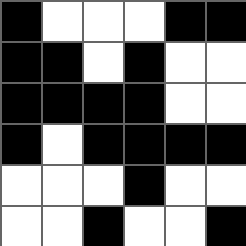[["black", "white", "white", "white", "black", "black"], ["black", "black", "white", "black", "white", "white"], ["black", "black", "black", "black", "white", "white"], ["black", "white", "black", "black", "black", "black"], ["white", "white", "white", "black", "white", "white"], ["white", "white", "black", "white", "white", "black"]]